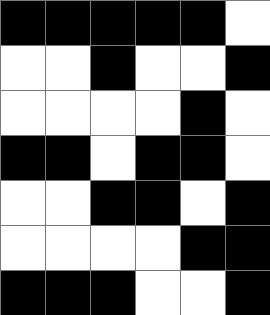[["black", "black", "black", "black", "black", "white"], ["white", "white", "black", "white", "white", "black"], ["white", "white", "white", "white", "black", "white"], ["black", "black", "white", "black", "black", "white"], ["white", "white", "black", "black", "white", "black"], ["white", "white", "white", "white", "black", "black"], ["black", "black", "black", "white", "white", "black"]]